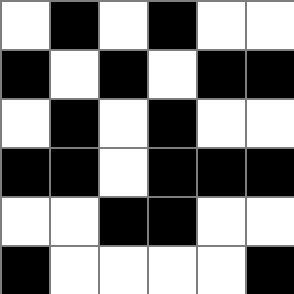[["white", "black", "white", "black", "white", "white"], ["black", "white", "black", "white", "black", "black"], ["white", "black", "white", "black", "white", "white"], ["black", "black", "white", "black", "black", "black"], ["white", "white", "black", "black", "white", "white"], ["black", "white", "white", "white", "white", "black"]]